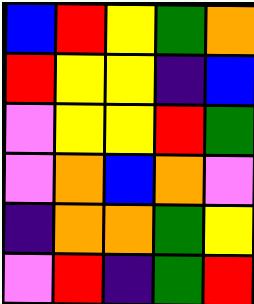[["blue", "red", "yellow", "green", "orange"], ["red", "yellow", "yellow", "indigo", "blue"], ["violet", "yellow", "yellow", "red", "green"], ["violet", "orange", "blue", "orange", "violet"], ["indigo", "orange", "orange", "green", "yellow"], ["violet", "red", "indigo", "green", "red"]]